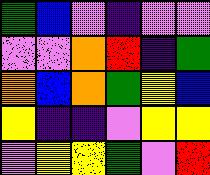[["green", "blue", "violet", "indigo", "violet", "violet"], ["violet", "violet", "orange", "red", "indigo", "green"], ["orange", "blue", "orange", "green", "yellow", "blue"], ["yellow", "indigo", "indigo", "violet", "yellow", "yellow"], ["violet", "yellow", "yellow", "green", "violet", "red"]]